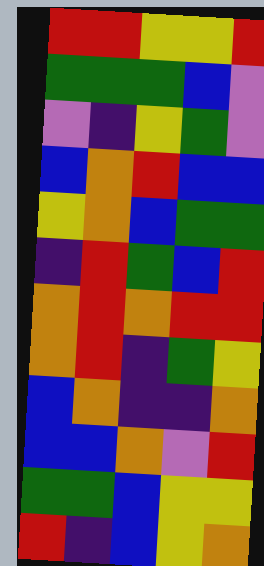[["red", "red", "yellow", "yellow", "red"], ["green", "green", "green", "blue", "violet"], ["violet", "indigo", "yellow", "green", "violet"], ["blue", "orange", "red", "blue", "blue"], ["yellow", "orange", "blue", "green", "green"], ["indigo", "red", "green", "blue", "red"], ["orange", "red", "orange", "red", "red"], ["orange", "red", "indigo", "green", "yellow"], ["blue", "orange", "indigo", "indigo", "orange"], ["blue", "blue", "orange", "violet", "red"], ["green", "green", "blue", "yellow", "yellow"], ["red", "indigo", "blue", "yellow", "orange"]]